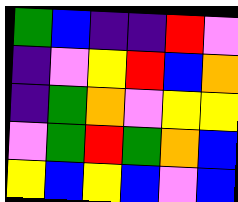[["green", "blue", "indigo", "indigo", "red", "violet"], ["indigo", "violet", "yellow", "red", "blue", "orange"], ["indigo", "green", "orange", "violet", "yellow", "yellow"], ["violet", "green", "red", "green", "orange", "blue"], ["yellow", "blue", "yellow", "blue", "violet", "blue"]]